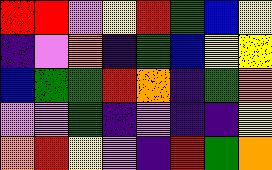[["red", "red", "violet", "yellow", "red", "green", "blue", "yellow"], ["indigo", "violet", "orange", "indigo", "green", "blue", "yellow", "yellow"], ["blue", "green", "green", "red", "orange", "indigo", "green", "orange"], ["violet", "violet", "green", "indigo", "violet", "indigo", "indigo", "yellow"], ["orange", "red", "yellow", "violet", "indigo", "red", "green", "orange"]]